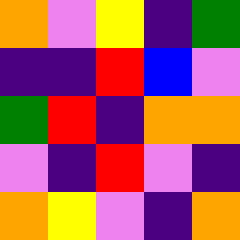[["orange", "violet", "yellow", "indigo", "green"], ["indigo", "indigo", "red", "blue", "violet"], ["green", "red", "indigo", "orange", "orange"], ["violet", "indigo", "red", "violet", "indigo"], ["orange", "yellow", "violet", "indigo", "orange"]]